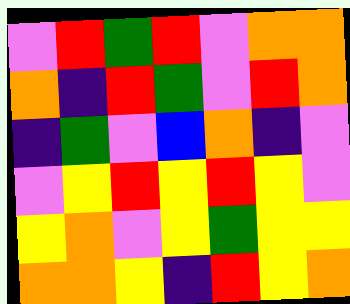[["violet", "red", "green", "red", "violet", "orange", "orange"], ["orange", "indigo", "red", "green", "violet", "red", "orange"], ["indigo", "green", "violet", "blue", "orange", "indigo", "violet"], ["violet", "yellow", "red", "yellow", "red", "yellow", "violet"], ["yellow", "orange", "violet", "yellow", "green", "yellow", "yellow"], ["orange", "orange", "yellow", "indigo", "red", "yellow", "orange"]]